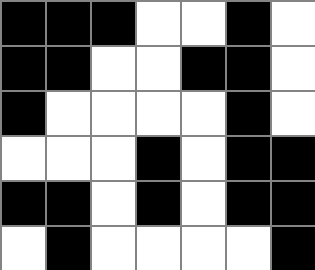[["black", "black", "black", "white", "white", "black", "white"], ["black", "black", "white", "white", "black", "black", "white"], ["black", "white", "white", "white", "white", "black", "white"], ["white", "white", "white", "black", "white", "black", "black"], ["black", "black", "white", "black", "white", "black", "black"], ["white", "black", "white", "white", "white", "white", "black"]]